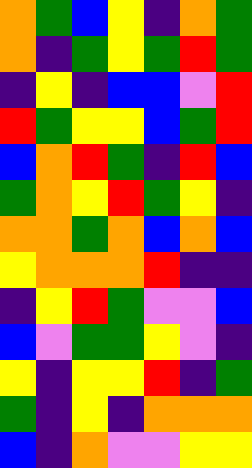[["orange", "green", "blue", "yellow", "indigo", "orange", "green"], ["orange", "indigo", "green", "yellow", "green", "red", "green"], ["indigo", "yellow", "indigo", "blue", "blue", "violet", "red"], ["red", "green", "yellow", "yellow", "blue", "green", "red"], ["blue", "orange", "red", "green", "indigo", "red", "blue"], ["green", "orange", "yellow", "red", "green", "yellow", "indigo"], ["orange", "orange", "green", "orange", "blue", "orange", "blue"], ["yellow", "orange", "orange", "orange", "red", "indigo", "indigo"], ["indigo", "yellow", "red", "green", "violet", "violet", "blue"], ["blue", "violet", "green", "green", "yellow", "violet", "indigo"], ["yellow", "indigo", "yellow", "yellow", "red", "indigo", "green"], ["green", "indigo", "yellow", "indigo", "orange", "orange", "orange"], ["blue", "indigo", "orange", "violet", "violet", "yellow", "yellow"]]